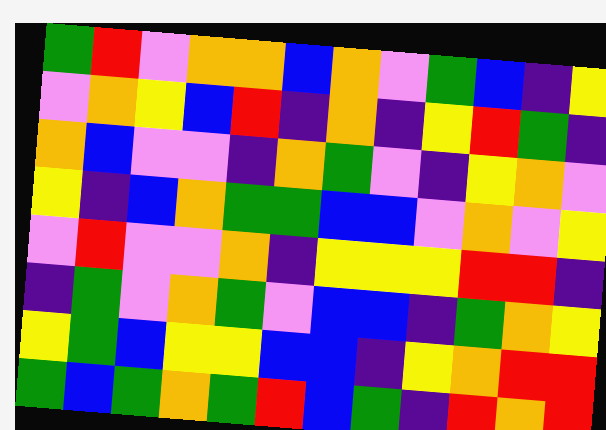[["green", "red", "violet", "orange", "orange", "blue", "orange", "violet", "green", "blue", "indigo", "yellow"], ["violet", "orange", "yellow", "blue", "red", "indigo", "orange", "indigo", "yellow", "red", "green", "indigo"], ["orange", "blue", "violet", "violet", "indigo", "orange", "green", "violet", "indigo", "yellow", "orange", "violet"], ["yellow", "indigo", "blue", "orange", "green", "green", "blue", "blue", "violet", "orange", "violet", "yellow"], ["violet", "red", "violet", "violet", "orange", "indigo", "yellow", "yellow", "yellow", "red", "red", "indigo"], ["indigo", "green", "violet", "orange", "green", "violet", "blue", "blue", "indigo", "green", "orange", "yellow"], ["yellow", "green", "blue", "yellow", "yellow", "blue", "blue", "indigo", "yellow", "orange", "red", "red"], ["green", "blue", "green", "orange", "green", "red", "blue", "green", "indigo", "red", "orange", "red"]]